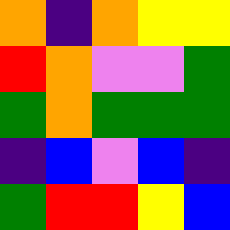[["orange", "indigo", "orange", "yellow", "yellow"], ["red", "orange", "violet", "violet", "green"], ["green", "orange", "green", "green", "green"], ["indigo", "blue", "violet", "blue", "indigo"], ["green", "red", "red", "yellow", "blue"]]